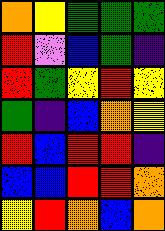[["orange", "yellow", "green", "green", "green"], ["red", "violet", "blue", "green", "indigo"], ["red", "green", "yellow", "red", "yellow"], ["green", "indigo", "blue", "orange", "yellow"], ["red", "blue", "red", "red", "indigo"], ["blue", "blue", "red", "red", "orange"], ["yellow", "red", "orange", "blue", "orange"]]